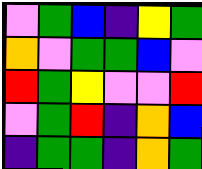[["violet", "green", "blue", "indigo", "yellow", "green"], ["orange", "violet", "green", "green", "blue", "violet"], ["red", "green", "yellow", "violet", "violet", "red"], ["violet", "green", "red", "indigo", "orange", "blue"], ["indigo", "green", "green", "indigo", "orange", "green"]]